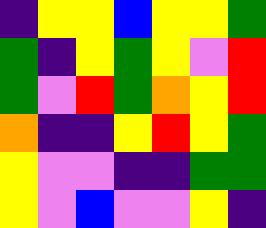[["indigo", "yellow", "yellow", "blue", "yellow", "yellow", "green"], ["green", "indigo", "yellow", "green", "yellow", "violet", "red"], ["green", "violet", "red", "green", "orange", "yellow", "red"], ["orange", "indigo", "indigo", "yellow", "red", "yellow", "green"], ["yellow", "violet", "violet", "indigo", "indigo", "green", "green"], ["yellow", "violet", "blue", "violet", "violet", "yellow", "indigo"]]